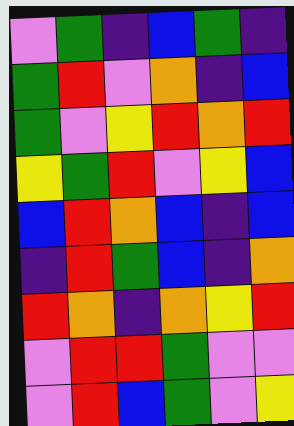[["violet", "green", "indigo", "blue", "green", "indigo"], ["green", "red", "violet", "orange", "indigo", "blue"], ["green", "violet", "yellow", "red", "orange", "red"], ["yellow", "green", "red", "violet", "yellow", "blue"], ["blue", "red", "orange", "blue", "indigo", "blue"], ["indigo", "red", "green", "blue", "indigo", "orange"], ["red", "orange", "indigo", "orange", "yellow", "red"], ["violet", "red", "red", "green", "violet", "violet"], ["violet", "red", "blue", "green", "violet", "yellow"]]